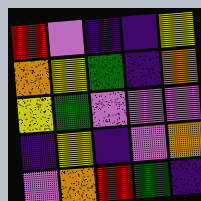[["red", "violet", "indigo", "indigo", "yellow"], ["orange", "yellow", "green", "indigo", "orange"], ["yellow", "green", "violet", "violet", "violet"], ["indigo", "yellow", "indigo", "violet", "orange"], ["violet", "orange", "red", "green", "indigo"]]